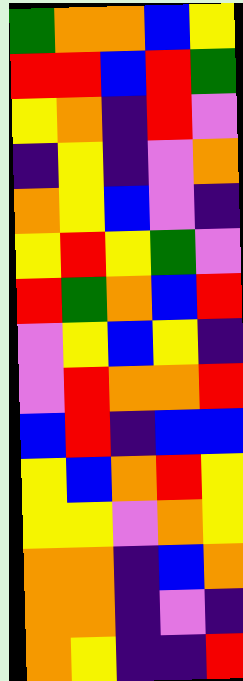[["green", "orange", "orange", "blue", "yellow"], ["red", "red", "blue", "red", "green"], ["yellow", "orange", "indigo", "red", "violet"], ["indigo", "yellow", "indigo", "violet", "orange"], ["orange", "yellow", "blue", "violet", "indigo"], ["yellow", "red", "yellow", "green", "violet"], ["red", "green", "orange", "blue", "red"], ["violet", "yellow", "blue", "yellow", "indigo"], ["violet", "red", "orange", "orange", "red"], ["blue", "red", "indigo", "blue", "blue"], ["yellow", "blue", "orange", "red", "yellow"], ["yellow", "yellow", "violet", "orange", "yellow"], ["orange", "orange", "indigo", "blue", "orange"], ["orange", "orange", "indigo", "violet", "indigo"], ["orange", "yellow", "indigo", "indigo", "red"]]